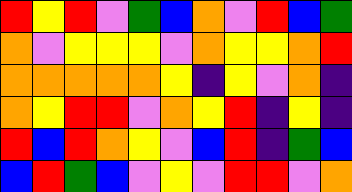[["red", "yellow", "red", "violet", "green", "blue", "orange", "violet", "red", "blue", "green"], ["orange", "violet", "yellow", "yellow", "yellow", "violet", "orange", "yellow", "yellow", "orange", "red"], ["orange", "orange", "orange", "orange", "orange", "yellow", "indigo", "yellow", "violet", "orange", "indigo"], ["orange", "yellow", "red", "red", "violet", "orange", "yellow", "red", "indigo", "yellow", "indigo"], ["red", "blue", "red", "orange", "yellow", "violet", "blue", "red", "indigo", "green", "blue"], ["blue", "red", "green", "blue", "violet", "yellow", "violet", "red", "red", "violet", "orange"]]